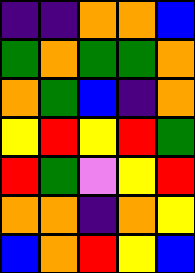[["indigo", "indigo", "orange", "orange", "blue"], ["green", "orange", "green", "green", "orange"], ["orange", "green", "blue", "indigo", "orange"], ["yellow", "red", "yellow", "red", "green"], ["red", "green", "violet", "yellow", "red"], ["orange", "orange", "indigo", "orange", "yellow"], ["blue", "orange", "red", "yellow", "blue"]]